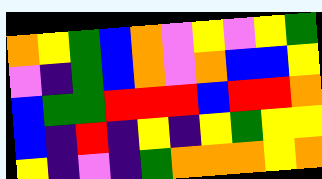[["orange", "yellow", "green", "blue", "orange", "violet", "yellow", "violet", "yellow", "green"], ["violet", "indigo", "green", "blue", "orange", "violet", "orange", "blue", "blue", "yellow"], ["blue", "green", "green", "red", "red", "red", "blue", "red", "red", "orange"], ["blue", "indigo", "red", "indigo", "yellow", "indigo", "yellow", "green", "yellow", "yellow"], ["yellow", "indigo", "violet", "indigo", "green", "orange", "orange", "orange", "yellow", "orange"]]